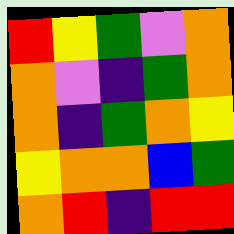[["red", "yellow", "green", "violet", "orange"], ["orange", "violet", "indigo", "green", "orange"], ["orange", "indigo", "green", "orange", "yellow"], ["yellow", "orange", "orange", "blue", "green"], ["orange", "red", "indigo", "red", "red"]]